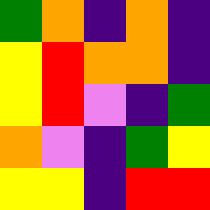[["green", "orange", "indigo", "orange", "indigo"], ["yellow", "red", "orange", "orange", "indigo"], ["yellow", "red", "violet", "indigo", "green"], ["orange", "violet", "indigo", "green", "yellow"], ["yellow", "yellow", "indigo", "red", "red"]]